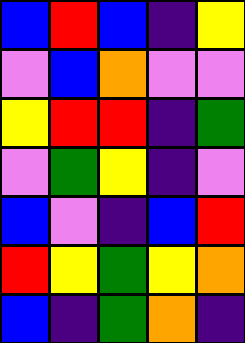[["blue", "red", "blue", "indigo", "yellow"], ["violet", "blue", "orange", "violet", "violet"], ["yellow", "red", "red", "indigo", "green"], ["violet", "green", "yellow", "indigo", "violet"], ["blue", "violet", "indigo", "blue", "red"], ["red", "yellow", "green", "yellow", "orange"], ["blue", "indigo", "green", "orange", "indigo"]]